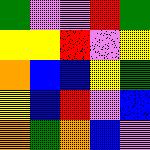[["green", "violet", "violet", "red", "green"], ["yellow", "yellow", "red", "violet", "yellow"], ["orange", "blue", "blue", "yellow", "green"], ["yellow", "blue", "red", "violet", "blue"], ["orange", "green", "orange", "blue", "violet"]]